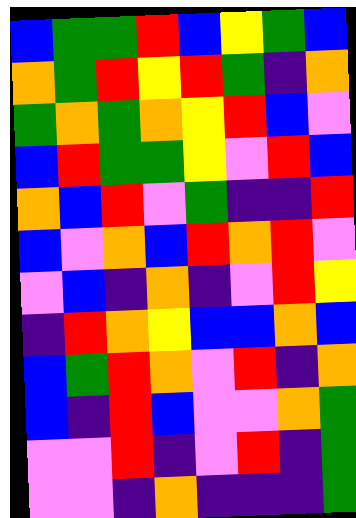[["blue", "green", "green", "red", "blue", "yellow", "green", "blue"], ["orange", "green", "red", "yellow", "red", "green", "indigo", "orange"], ["green", "orange", "green", "orange", "yellow", "red", "blue", "violet"], ["blue", "red", "green", "green", "yellow", "violet", "red", "blue"], ["orange", "blue", "red", "violet", "green", "indigo", "indigo", "red"], ["blue", "violet", "orange", "blue", "red", "orange", "red", "violet"], ["violet", "blue", "indigo", "orange", "indigo", "violet", "red", "yellow"], ["indigo", "red", "orange", "yellow", "blue", "blue", "orange", "blue"], ["blue", "green", "red", "orange", "violet", "red", "indigo", "orange"], ["blue", "indigo", "red", "blue", "violet", "violet", "orange", "green"], ["violet", "violet", "red", "indigo", "violet", "red", "indigo", "green"], ["violet", "violet", "indigo", "orange", "indigo", "indigo", "indigo", "green"]]